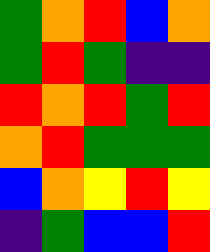[["green", "orange", "red", "blue", "orange"], ["green", "red", "green", "indigo", "indigo"], ["red", "orange", "red", "green", "red"], ["orange", "red", "green", "green", "green"], ["blue", "orange", "yellow", "red", "yellow"], ["indigo", "green", "blue", "blue", "red"]]